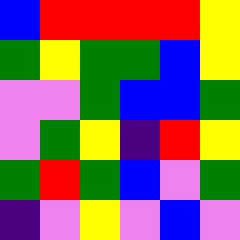[["blue", "red", "red", "red", "red", "yellow"], ["green", "yellow", "green", "green", "blue", "yellow"], ["violet", "violet", "green", "blue", "blue", "green"], ["violet", "green", "yellow", "indigo", "red", "yellow"], ["green", "red", "green", "blue", "violet", "green"], ["indigo", "violet", "yellow", "violet", "blue", "violet"]]